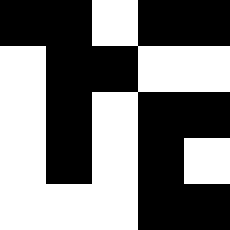[["black", "black", "white", "black", "black"], ["white", "black", "black", "white", "white"], ["white", "black", "white", "black", "black"], ["white", "black", "white", "black", "white"], ["white", "white", "white", "black", "black"]]